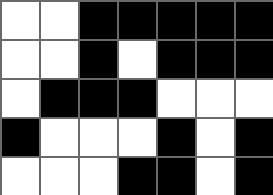[["white", "white", "black", "black", "black", "black", "black"], ["white", "white", "black", "white", "black", "black", "black"], ["white", "black", "black", "black", "white", "white", "white"], ["black", "white", "white", "white", "black", "white", "black"], ["white", "white", "white", "black", "black", "white", "black"]]